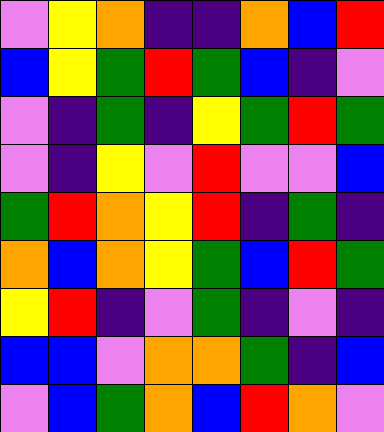[["violet", "yellow", "orange", "indigo", "indigo", "orange", "blue", "red"], ["blue", "yellow", "green", "red", "green", "blue", "indigo", "violet"], ["violet", "indigo", "green", "indigo", "yellow", "green", "red", "green"], ["violet", "indigo", "yellow", "violet", "red", "violet", "violet", "blue"], ["green", "red", "orange", "yellow", "red", "indigo", "green", "indigo"], ["orange", "blue", "orange", "yellow", "green", "blue", "red", "green"], ["yellow", "red", "indigo", "violet", "green", "indigo", "violet", "indigo"], ["blue", "blue", "violet", "orange", "orange", "green", "indigo", "blue"], ["violet", "blue", "green", "orange", "blue", "red", "orange", "violet"]]